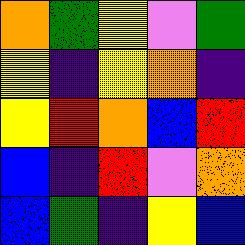[["orange", "green", "yellow", "violet", "green"], ["yellow", "indigo", "yellow", "orange", "indigo"], ["yellow", "red", "orange", "blue", "red"], ["blue", "indigo", "red", "violet", "orange"], ["blue", "green", "indigo", "yellow", "blue"]]